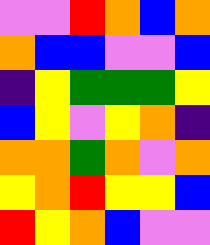[["violet", "violet", "red", "orange", "blue", "orange"], ["orange", "blue", "blue", "violet", "violet", "blue"], ["indigo", "yellow", "green", "green", "green", "yellow"], ["blue", "yellow", "violet", "yellow", "orange", "indigo"], ["orange", "orange", "green", "orange", "violet", "orange"], ["yellow", "orange", "red", "yellow", "yellow", "blue"], ["red", "yellow", "orange", "blue", "violet", "violet"]]